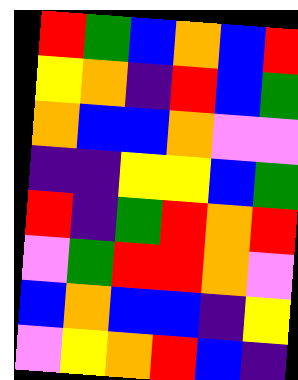[["red", "green", "blue", "orange", "blue", "red"], ["yellow", "orange", "indigo", "red", "blue", "green"], ["orange", "blue", "blue", "orange", "violet", "violet"], ["indigo", "indigo", "yellow", "yellow", "blue", "green"], ["red", "indigo", "green", "red", "orange", "red"], ["violet", "green", "red", "red", "orange", "violet"], ["blue", "orange", "blue", "blue", "indigo", "yellow"], ["violet", "yellow", "orange", "red", "blue", "indigo"]]